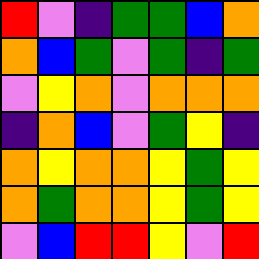[["red", "violet", "indigo", "green", "green", "blue", "orange"], ["orange", "blue", "green", "violet", "green", "indigo", "green"], ["violet", "yellow", "orange", "violet", "orange", "orange", "orange"], ["indigo", "orange", "blue", "violet", "green", "yellow", "indigo"], ["orange", "yellow", "orange", "orange", "yellow", "green", "yellow"], ["orange", "green", "orange", "orange", "yellow", "green", "yellow"], ["violet", "blue", "red", "red", "yellow", "violet", "red"]]